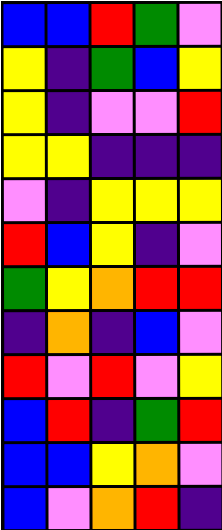[["blue", "blue", "red", "green", "violet"], ["yellow", "indigo", "green", "blue", "yellow"], ["yellow", "indigo", "violet", "violet", "red"], ["yellow", "yellow", "indigo", "indigo", "indigo"], ["violet", "indigo", "yellow", "yellow", "yellow"], ["red", "blue", "yellow", "indigo", "violet"], ["green", "yellow", "orange", "red", "red"], ["indigo", "orange", "indigo", "blue", "violet"], ["red", "violet", "red", "violet", "yellow"], ["blue", "red", "indigo", "green", "red"], ["blue", "blue", "yellow", "orange", "violet"], ["blue", "violet", "orange", "red", "indigo"]]